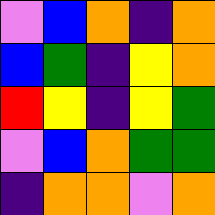[["violet", "blue", "orange", "indigo", "orange"], ["blue", "green", "indigo", "yellow", "orange"], ["red", "yellow", "indigo", "yellow", "green"], ["violet", "blue", "orange", "green", "green"], ["indigo", "orange", "orange", "violet", "orange"]]